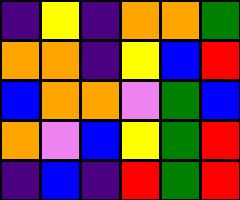[["indigo", "yellow", "indigo", "orange", "orange", "green"], ["orange", "orange", "indigo", "yellow", "blue", "red"], ["blue", "orange", "orange", "violet", "green", "blue"], ["orange", "violet", "blue", "yellow", "green", "red"], ["indigo", "blue", "indigo", "red", "green", "red"]]